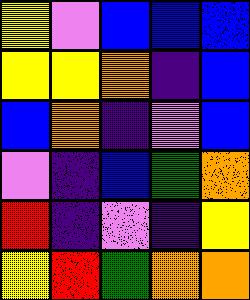[["yellow", "violet", "blue", "blue", "blue"], ["yellow", "yellow", "orange", "indigo", "blue"], ["blue", "orange", "indigo", "violet", "blue"], ["violet", "indigo", "blue", "green", "orange"], ["red", "indigo", "violet", "indigo", "yellow"], ["yellow", "red", "green", "orange", "orange"]]